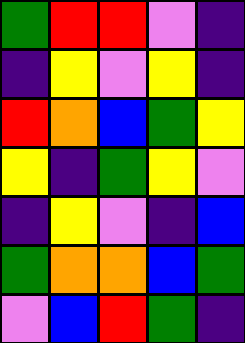[["green", "red", "red", "violet", "indigo"], ["indigo", "yellow", "violet", "yellow", "indigo"], ["red", "orange", "blue", "green", "yellow"], ["yellow", "indigo", "green", "yellow", "violet"], ["indigo", "yellow", "violet", "indigo", "blue"], ["green", "orange", "orange", "blue", "green"], ["violet", "blue", "red", "green", "indigo"]]